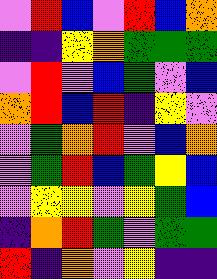[["violet", "red", "blue", "violet", "red", "blue", "orange"], ["indigo", "indigo", "yellow", "orange", "green", "green", "green"], ["violet", "red", "violet", "blue", "green", "violet", "blue"], ["orange", "red", "blue", "red", "indigo", "yellow", "violet"], ["violet", "green", "orange", "red", "violet", "blue", "orange"], ["violet", "green", "red", "blue", "green", "yellow", "blue"], ["violet", "yellow", "yellow", "violet", "yellow", "green", "blue"], ["indigo", "orange", "red", "green", "violet", "green", "green"], ["red", "indigo", "orange", "violet", "yellow", "indigo", "indigo"]]